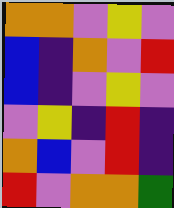[["orange", "orange", "violet", "yellow", "violet"], ["blue", "indigo", "orange", "violet", "red"], ["blue", "indigo", "violet", "yellow", "violet"], ["violet", "yellow", "indigo", "red", "indigo"], ["orange", "blue", "violet", "red", "indigo"], ["red", "violet", "orange", "orange", "green"]]